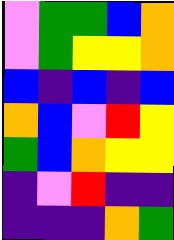[["violet", "green", "green", "blue", "orange"], ["violet", "green", "yellow", "yellow", "orange"], ["blue", "indigo", "blue", "indigo", "blue"], ["orange", "blue", "violet", "red", "yellow"], ["green", "blue", "orange", "yellow", "yellow"], ["indigo", "violet", "red", "indigo", "indigo"], ["indigo", "indigo", "indigo", "orange", "green"]]